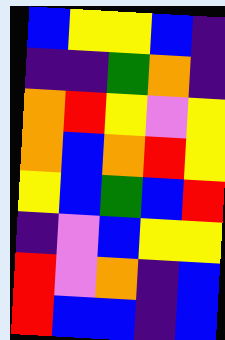[["blue", "yellow", "yellow", "blue", "indigo"], ["indigo", "indigo", "green", "orange", "indigo"], ["orange", "red", "yellow", "violet", "yellow"], ["orange", "blue", "orange", "red", "yellow"], ["yellow", "blue", "green", "blue", "red"], ["indigo", "violet", "blue", "yellow", "yellow"], ["red", "violet", "orange", "indigo", "blue"], ["red", "blue", "blue", "indigo", "blue"]]